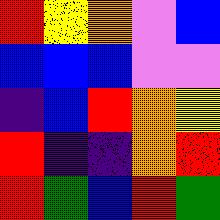[["red", "yellow", "orange", "violet", "blue"], ["blue", "blue", "blue", "violet", "violet"], ["indigo", "blue", "red", "orange", "yellow"], ["red", "indigo", "indigo", "orange", "red"], ["red", "green", "blue", "red", "green"]]